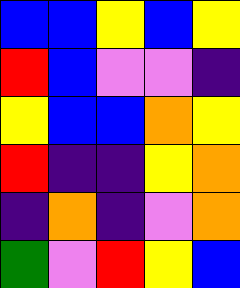[["blue", "blue", "yellow", "blue", "yellow"], ["red", "blue", "violet", "violet", "indigo"], ["yellow", "blue", "blue", "orange", "yellow"], ["red", "indigo", "indigo", "yellow", "orange"], ["indigo", "orange", "indigo", "violet", "orange"], ["green", "violet", "red", "yellow", "blue"]]